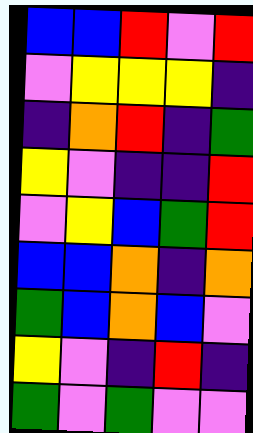[["blue", "blue", "red", "violet", "red"], ["violet", "yellow", "yellow", "yellow", "indigo"], ["indigo", "orange", "red", "indigo", "green"], ["yellow", "violet", "indigo", "indigo", "red"], ["violet", "yellow", "blue", "green", "red"], ["blue", "blue", "orange", "indigo", "orange"], ["green", "blue", "orange", "blue", "violet"], ["yellow", "violet", "indigo", "red", "indigo"], ["green", "violet", "green", "violet", "violet"]]